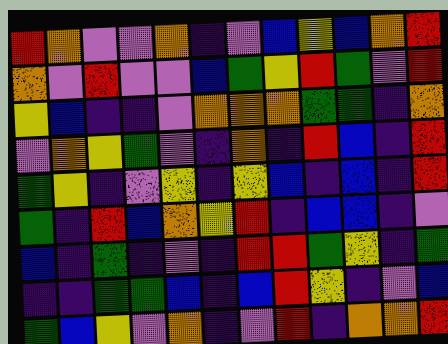[["red", "orange", "violet", "violet", "orange", "indigo", "violet", "blue", "yellow", "blue", "orange", "red"], ["orange", "violet", "red", "violet", "violet", "blue", "green", "yellow", "red", "green", "violet", "red"], ["yellow", "blue", "indigo", "indigo", "violet", "orange", "orange", "orange", "green", "green", "indigo", "orange"], ["violet", "orange", "yellow", "green", "violet", "indigo", "orange", "indigo", "red", "blue", "indigo", "red"], ["green", "yellow", "indigo", "violet", "yellow", "indigo", "yellow", "blue", "indigo", "blue", "indigo", "red"], ["green", "indigo", "red", "blue", "orange", "yellow", "red", "indigo", "blue", "blue", "indigo", "violet"], ["blue", "indigo", "green", "indigo", "violet", "indigo", "red", "red", "green", "yellow", "indigo", "green"], ["indigo", "indigo", "green", "green", "blue", "indigo", "blue", "red", "yellow", "indigo", "violet", "blue"], ["green", "blue", "yellow", "violet", "orange", "indigo", "violet", "red", "indigo", "orange", "orange", "red"]]